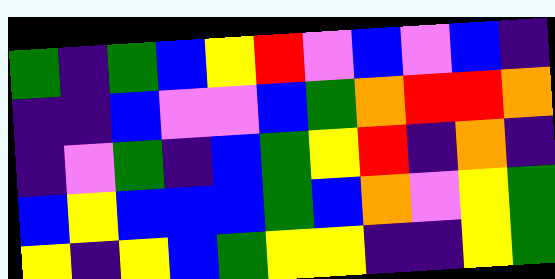[["green", "indigo", "green", "blue", "yellow", "red", "violet", "blue", "violet", "blue", "indigo"], ["indigo", "indigo", "blue", "violet", "violet", "blue", "green", "orange", "red", "red", "orange"], ["indigo", "violet", "green", "indigo", "blue", "green", "yellow", "red", "indigo", "orange", "indigo"], ["blue", "yellow", "blue", "blue", "blue", "green", "blue", "orange", "violet", "yellow", "green"], ["yellow", "indigo", "yellow", "blue", "green", "yellow", "yellow", "indigo", "indigo", "yellow", "green"]]